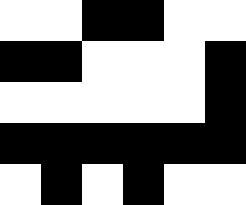[["white", "white", "black", "black", "white", "white"], ["black", "black", "white", "white", "white", "black"], ["white", "white", "white", "white", "white", "black"], ["black", "black", "black", "black", "black", "black"], ["white", "black", "white", "black", "white", "white"]]